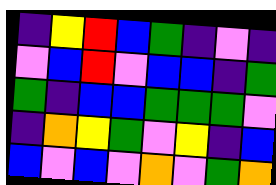[["indigo", "yellow", "red", "blue", "green", "indigo", "violet", "indigo"], ["violet", "blue", "red", "violet", "blue", "blue", "indigo", "green"], ["green", "indigo", "blue", "blue", "green", "green", "green", "violet"], ["indigo", "orange", "yellow", "green", "violet", "yellow", "indigo", "blue"], ["blue", "violet", "blue", "violet", "orange", "violet", "green", "orange"]]